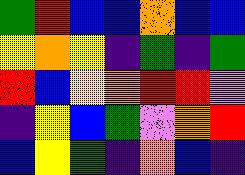[["green", "red", "blue", "blue", "orange", "blue", "blue"], ["yellow", "orange", "yellow", "indigo", "green", "indigo", "green"], ["red", "blue", "yellow", "orange", "red", "red", "violet"], ["indigo", "yellow", "blue", "green", "violet", "orange", "red"], ["blue", "yellow", "green", "indigo", "orange", "blue", "indigo"]]